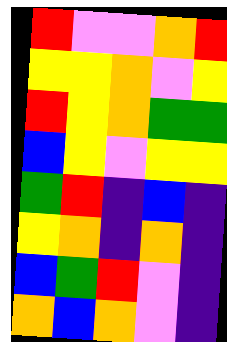[["red", "violet", "violet", "orange", "red"], ["yellow", "yellow", "orange", "violet", "yellow"], ["red", "yellow", "orange", "green", "green"], ["blue", "yellow", "violet", "yellow", "yellow"], ["green", "red", "indigo", "blue", "indigo"], ["yellow", "orange", "indigo", "orange", "indigo"], ["blue", "green", "red", "violet", "indigo"], ["orange", "blue", "orange", "violet", "indigo"]]